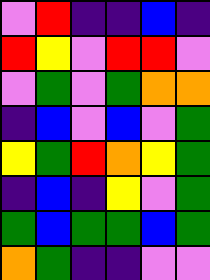[["violet", "red", "indigo", "indigo", "blue", "indigo"], ["red", "yellow", "violet", "red", "red", "violet"], ["violet", "green", "violet", "green", "orange", "orange"], ["indigo", "blue", "violet", "blue", "violet", "green"], ["yellow", "green", "red", "orange", "yellow", "green"], ["indigo", "blue", "indigo", "yellow", "violet", "green"], ["green", "blue", "green", "green", "blue", "green"], ["orange", "green", "indigo", "indigo", "violet", "violet"]]